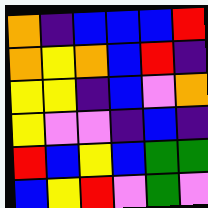[["orange", "indigo", "blue", "blue", "blue", "red"], ["orange", "yellow", "orange", "blue", "red", "indigo"], ["yellow", "yellow", "indigo", "blue", "violet", "orange"], ["yellow", "violet", "violet", "indigo", "blue", "indigo"], ["red", "blue", "yellow", "blue", "green", "green"], ["blue", "yellow", "red", "violet", "green", "violet"]]